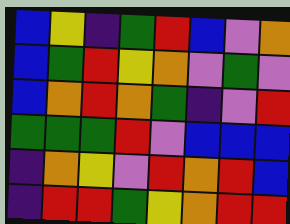[["blue", "yellow", "indigo", "green", "red", "blue", "violet", "orange"], ["blue", "green", "red", "yellow", "orange", "violet", "green", "violet"], ["blue", "orange", "red", "orange", "green", "indigo", "violet", "red"], ["green", "green", "green", "red", "violet", "blue", "blue", "blue"], ["indigo", "orange", "yellow", "violet", "red", "orange", "red", "blue"], ["indigo", "red", "red", "green", "yellow", "orange", "red", "red"]]